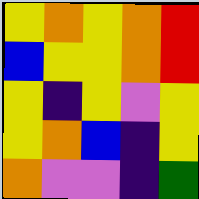[["yellow", "orange", "yellow", "orange", "red"], ["blue", "yellow", "yellow", "orange", "red"], ["yellow", "indigo", "yellow", "violet", "yellow"], ["yellow", "orange", "blue", "indigo", "yellow"], ["orange", "violet", "violet", "indigo", "green"]]